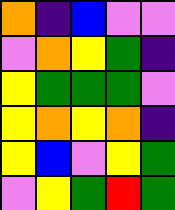[["orange", "indigo", "blue", "violet", "violet"], ["violet", "orange", "yellow", "green", "indigo"], ["yellow", "green", "green", "green", "violet"], ["yellow", "orange", "yellow", "orange", "indigo"], ["yellow", "blue", "violet", "yellow", "green"], ["violet", "yellow", "green", "red", "green"]]